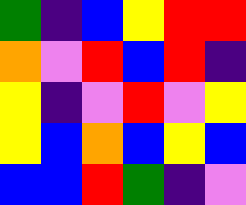[["green", "indigo", "blue", "yellow", "red", "red"], ["orange", "violet", "red", "blue", "red", "indigo"], ["yellow", "indigo", "violet", "red", "violet", "yellow"], ["yellow", "blue", "orange", "blue", "yellow", "blue"], ["blue", "blue", "red", "green", "indigo", "violet"]]